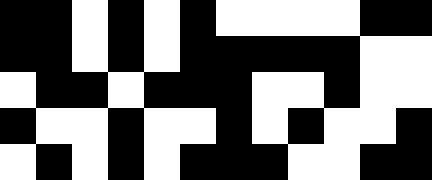[["black", "black", "white", "black", "white", "black", "white", "white", "white", "white", "black", "black"], ["black", "black", "white", "black", "white", "black", "black", "black", "black", "black", "white", "white"], ["white", "black", "black", "white", "black", "black", "black", "white", "white", "black", "white", "white"], ["black", "white", "white", "black", "white", "white", "black", "white", "black", "white", "white", "black"], ["white", "black", "white", "black", "white", "black", "black", "black", "white", "white", "black", "black"]]